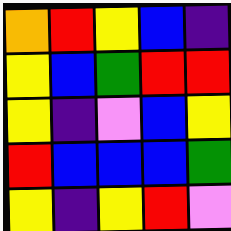[["orange", "red", "yellow", "blue", "indigo"], ["yellow", "blue", "green", "red", "red"], ["yellow", "indigo", "violet", "blue", "yellow"], ["red", "blue", "blue", "blue", "green"], ["yellow", "indigo", "yellow", "red", "violet"]]